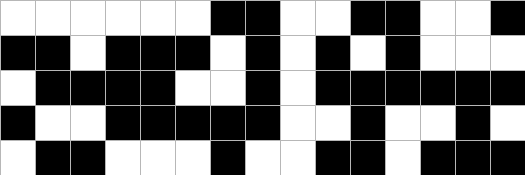[["white", "white", "white", "white", "white", "white", "black", "black", "white", "white", "black", "black", "white", "white", "black"], ["black", "black", "white", "black", "black", "black", "white", "black", "white", "black", "white", "black", "white", "white", "white"], ["white", "black", "black", "black", "black", "white", "white", "black", "white", "black", "black", "black", "black", "black", "black"], ["black", "white", "white", "black", "black", "black", "black", "black", "white", "white", "black", "white", "white", "black", "white"], ["white", "black", "black", "white", "white", "white", "black", "white", "white", "black", "black", "white", "black", "black", "black"]]